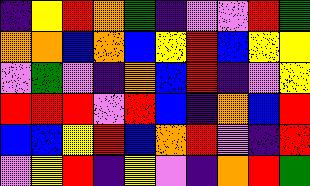[["indigo", "yellow", "red", "orange", "green", "indigo", "violet", "violet", "red", "green"], ["orange", "orange", "blue", "orange", "blue", "yellow", "red", "blue", "yellow", "yellow"], ["violet", "green", "violet", "indigo", "orange", "blue", "red", "indigo", "violet", "yellow"], ["red", "red", "red", "violet", "red", "blue", "indigo", "orange", "blue", "red"], ["blue", "blue", "yellow", "red", "blue", "orange", "red", "violet", "indigo", "red"], ["violet", "yellow", "red", "indigo", "yellow", "violet", "indigo", "orange", "red", "green"]]